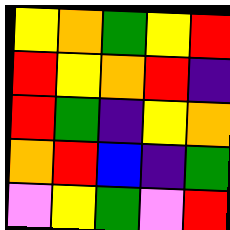[["yellow", "orange", "green", "yellow", "red"], ["red", "yellow", "orange", "red", "indigo"], ["red", "green", "indigo", "yellow", "orange"], ["orange", "red", "blue", "indigo", "green"], ["violet", "yellow", "green", "violet", "red"]]